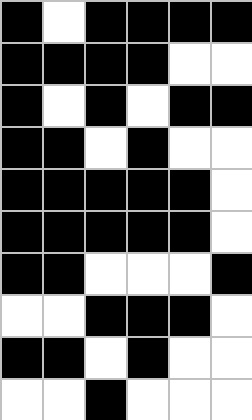[["black", "white", "black", "black", "black", "black"], ["black", "black", "black", "black", "white", "white"], ["black", "white", "black", "white", "black", "black"], ["black", "black", "white", "black", "white", "white"], ["black", "black", "black", "black", "black", "white"], ["black", "black", "black", "black", "black", "white"], ["black", "black", "white", "white", "white", "black"], ["white", "white", "black", "black", "black", "white"], ["black", "black", "white", "black", "white", "white"], ["white", "white", "black", "white", "white", "white"]]